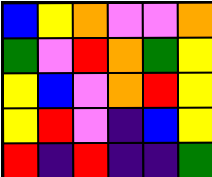[["blue", "yellow", "orange", "violet", "violet", "orange"], ["green", "violet", "red", "orange", "green", "yellow"], ["yellow", "blue", "violet", "orange", "red", "yellow"], ["yellow", "red", "violet", "indigo", "blue", "yellow"], ["red", "indigo", "red", "indigo", "indigo", "green"]]